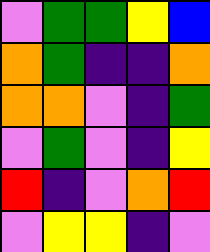[["violet", "green", "green", "yellow", "blue"], ["orange", "green", "indigo", "indigo", "orange"], ["orange", "orange", "violet", "indigo", "green"], ["violet", "green", "violet", "indigo", "yellow"], ["red", "indigo", "violet", "orange", "red"], ["violet", "yellow", "yellow", "indigo", "violet"]]